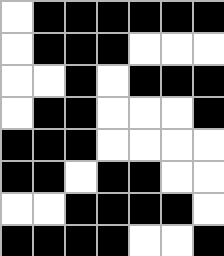[["white", "black", "black", "black", "black", "black", "black"], ["white", "black", "black", "black", "white", "white", "white"], ["white", "white", "black", "white", "black", "black", "black"], ["white", "black", "black", "white", "white", "white", "black"], ["black", "black", "black", "white", "white", "white", "white"], ["black", "black", "white", "black", "black", "white", "white"], ["white", "white", "black", "black", "black", "black", "white"], ["black", "black", "black", "black", "white", "white", "black"]]